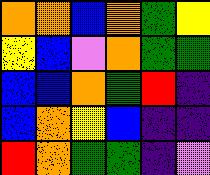[["orange", "orange", "blue", "orange", "green", "yellow"], ["yellow", "blue", "violet", "orange", "green", "green"], ["blue", "blue", "orange", "green", "red", "indigo"], ["blue", "orange", "yellow", "blue", "indigo", "indigo"], ["red", "orange", "green", "green", "indigo", "violet"]]